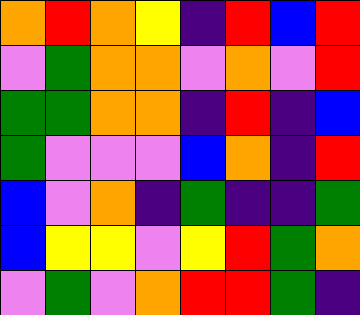[["orange", "red", "orange", "yellow", "indigo", "red", "blue", "red"], ["violet", "green", "orange", "orange", "violet", "orange", "violet", "red"], ["green", "green", "orange", "orange", "indigo", "red", "indigo", "blue"], ["green", "violet", "violet", "violet", "blue", "orange", "indigo", "red"], ["blue", "violet", "orange", "indigo", "green", "indigo", "indigo", "green"], ["blue", "yellow", "yellow", "violet", "yellow", "red", "green", "orange"], ["violet", "green", "violet", "orange", "red", "red", "green", "indigo"]]